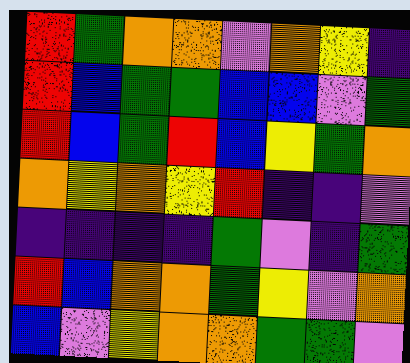[["red", "green", "orange", "orange", "violet", "orange", "yellow", "indigo"], ["red", "blue", "green", "green", "blue", "blue", "violet", "green"], ["red", "blue", "green", "red", "blue", "yellow", "green", "orange"], ["orange", "yellow", "orange", "yellow", "red", "indigo", "indigo", "violet"], ["indigo", "indigo", "indigo", "indigo", "green", "violet", "indigo", "green"], ["red", "blue", "orange", "orange", "green", "yellow", "violet", "orange"], ["blue", "violet", "yellow", "orange", "orange", "green", "green", "violet"]]